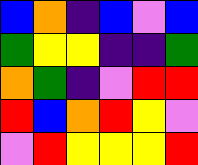[["blue", "orange", "indigo", "blue", "violet", "blue"], ["green", "yellow", "yellow", "indigo", "indigo", "green"], ["orange", "green", "indigo", "violet", "red", "red"], ["red", "blue", "orange", "red", "yellow", "violet"], ["violet", "red", "yellow", "yellow", "yellow", "red"]]